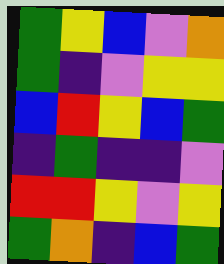[["green", "yellow", "blue", "violet", "orange"], ["green", "indigo", "violet", "yellow", "yellow"], ["blue", "red", "yellow", "blue", "green"], ["indigo", "green", "indigo", "indigo", "violet"], ["red", "red", "yellow", "violet", "yellow"], ["green", "orange", "indigo", "blue", "green"]]